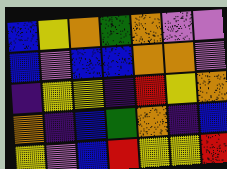[["blue", "yellow", "orange", "green", "orange", "violet", "violet"], ["blue", "violet", "blue", "blue", "orange", "orange", "violet"], ["indigo", "yellow", "yellow", "indigo", "red", "yellow", "orange"], ["orange", "indigo", "blue", "green", "orange", "indigo", "blue"], ["yellow", "violet", "blue", "red", "yellow", "yellow", "red"]]